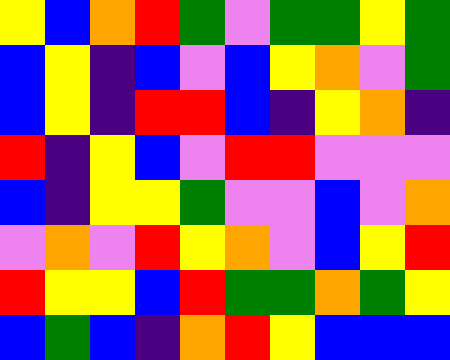[["yellow", "blue", "orange", "red", "green", "violet", "green", "green", "yellow", "green"], ["blue", "yellow", "indigo", "blue", "violet", "blue", "yellow", "orange", "violet", "green"], ["blue", "yellow", "indigo", "red", "red", "blue", "indigo", "yellow", "orange", "indigo"], ["red", "indigo", "yellow", "blue", "violet", "red", "red", "violet", "violet", "violet"], ["blue", "indigo", "yellow", "yellow", "green", "violet", "violet", "blue", "violet", "orange"], ["violet", "orange", "violet", "red", "yellow", "orange", "violet", "blue", "yellow", "red"], ["red", "yellow", "yellow", "blue", "red", "green", "green", "orange", "green", "yellow"], ["blue", "green", "blue", "indigo", "orange", "red", "yellow", "blue", "blue", "blue"]]